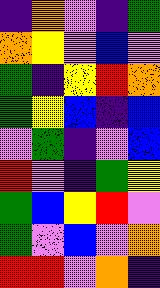[["indigo", "orange", "violet", "indigo", "green"], ["orange", "yellow", "violet", "blue", "violet"], ["green", "indigo", "yellow", "red", "orange"], ["green", "yellow", "blue", "indigo", "blue"], ["violet", "green", "indigo", "violet", "blue"], ["red", "violet", "indigo", "green", "yellow"], ["green", "blue", "yellow", "red", "violet"], ["green", "violet", "blue", "violet", "orange"], ["red", "red", "violet", "orange", "indigo"]]